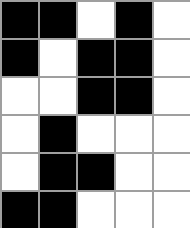[["black", "black", "white", "black", "white"], ["black", "white", "black", "black", "white"], ["white", "white", "black", "black", "white"], ["white", "black", "white", "white", "white"], ["white", "black", "black", "white", "white"], ["black", "black", "white", "white", "white"]]